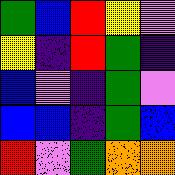[["green", "blue", "red", "yellow", "violet"], ["yellow", "indigo", "red", "green", "indigo"], ["blue", "violet", "indigo", "green", "violet"], ["blue", "blue", "indigo", "green", "blue"], ["red", "violet", "green", "orange", "orange"]]